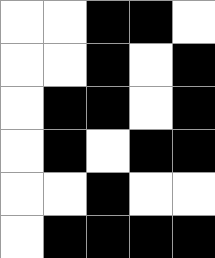[["white", "white", "black", "black", "white"], ["white", "white", "black", "white", "black"], ["white", "black", "black", "white", "black"], ["white", "black", "white", "black", "black"], ["white", "white", "black", "white", "white"], ["white", "black", "black", "black", "black"]]